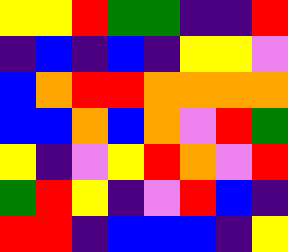[["yellow", "yellow", "red", "green", "green", "indigo", "indigo", "red"], ["indigo", "blue", "indigo", "blue", "indigo", "yellow", "yellow", "violet"], ["blue", "orange", "red", "red", "orange", "orange", "orange", "orange"], ["blue", "blue", "orange", "blue", "orange", "violet", "red", "green"], ["yellow", "indigo", "violet", "yellow", "red", "orange", "violet", "red"], ["green", "red", "yellow", "indigo", "violet", "red", "blue", "indigo"], ["red", "red", "indigo", "blue", "blue", "blue", "indigo", "yellow"]]